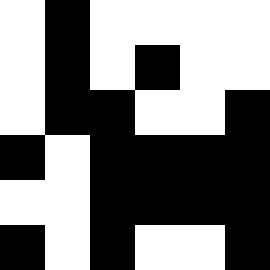[["white", "black", "white", "white", "white", "white"], ["white", "black", "white", "black", "white", "white"], ["white", "black", "black", "white", "white", "black"], ["black", "white", "black", "black", "black", "black"], ["white", "white", "black", "black", "black", "black"], ["black", "white", "black", "white", "white", "black"]]